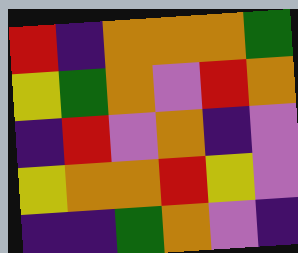[["red", "indigo", "orange", "orange", "orange", "green"], ["yellow", "green", "orange", "violet", "red", "orange"], ["indigo", "red", "violet", "orange", "indigo", "violet"], ["yellow", "orange", "orange", "red", "yellow", "violet"], ["indigo", "indigo", "green", "orange", "violet", "indigo"]]